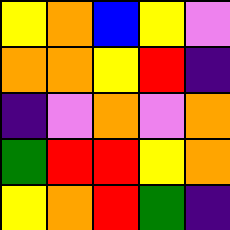[["yellow", "orange", "blue", "yellow", "violet"], ["orange", "orange", "yellow", "red", "indigo"], ["indigo", "violet", "orange", "violet", "orange"], ["green", "red", "red", "yellow", "orange"], ["yellow", "orange", "red", "green", "indigo"]]